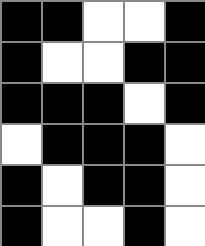[["black", "black", "white", "white", "black"], ["black", "white", "white", "black", "black"], ["black", "black", "black", "white", "black"], ["white", "black", "black", "black", "white"], ["black", "white", "black", "black", "white"], ["black", "white", "white", "black", "white"]]